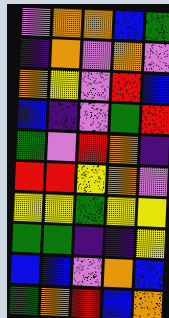[["violet", "orange", "orange", "blue", "green"], ["indigo", "orange", "violet", "orange", "violet"], ["orange", "yellow", "violet", "red", "blue"], ["blue", "indigo", "violet", "green", "red"], ["green", "violet", "red", "orange", "indigo"], ["red", "red", "yellow", "orange", "violet"], ["yellow", "yellow", "green", "yellow", "yellow"], ["green", "green", "indigo", "indigo", "yellow"], ["blue", "blue", "violet", "orange", "blue"], ["green", "orange", "red", "blue", "orange"]]